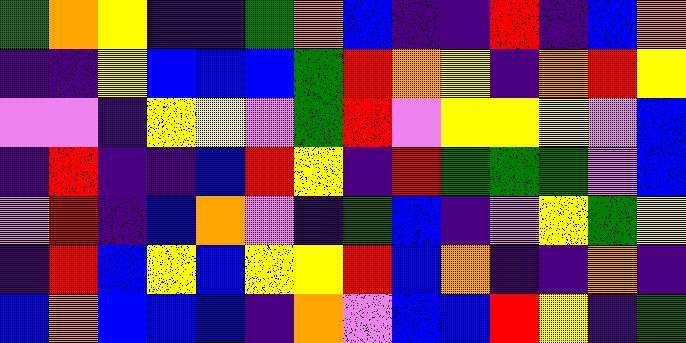[["green", "orange", "yellow", "indigo", "indigo", "green", "orange", "blue", "indigo", "indigo", "red", "indigo", "blue", "orange"], ["indigo", "indigo", "yellow", "blue", "blue", "blue", "green", "red", "orange", "yellow", "indigo", "orange", "red", "yellow"], ["violet", "violet", "indigo", "yellow", "yellow", "violet", "green", "red", "violet", "yellow", "yellow", "yellow", "violet", "blue"], ["indigo", "red", "indigo", "indigo", "blue", "red", "yellow", "indigo", "red", "green", "green", "green", "violet", "blue"], ["violet", "red", "indigo", "blue", "orange", "violet", "indigo", "green", "blue", "indigo", "violet", "yellow", "green", "yellow"], ["indigo", "red", "blue", "yellow", "blue", "yellow", "yellow", "red", "blue", "orange", "indigo", "indigo", "orange", "indigo"], ["blue", "orange", "blue", "blue", "blue", "indigo", "orange", "violet", "blue", "blue", "red", "yellow", "indigo", "green"]]